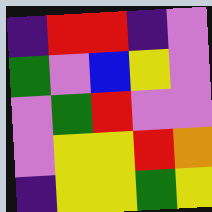[["indigo", "red", "red", "indigo", "violet"], ["green", "violet", "blue", "yellow", "violet"], ["violet", "green", "red", "violet", "violet"], ["violet", "yellow", "yellow", "red", "orange"], ["indigo", "yellow", "yellow", "green", "yellow"]]